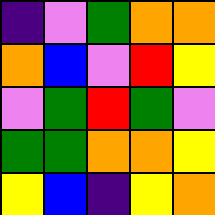[["indigo", "violet", "green", "orange", "orange"], ["orange", "blue", "violet", "red", "yellow"], ["violet", "green", "red", "green", "violet"], ["green", "green", "orange", "orange", "yellow"], ["yellow", "blue", "indigo", "yellow", "orange"]]